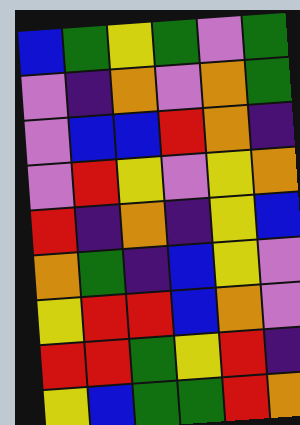[["blue", "green", "yellow", "green", "violet", "green"], ["violet", "indigo", "orange", "violet", "orange", "green"], ["violet", "blue", "blue", "red", "orange", "indigo"], ["violet", "red", "yellow", "violet", "yellow", "orange"], ["red", "indigo", "orange", "indigo", "yellow", "blue"], ["orange", "green", "indigo", "blue", "yellow", "violet"], ["yellow", "red", "red", "blue", "orange", "violet"], ["red", "red", "green", "yellow", "red", "indigo"], ["yellow", "blue", "green", "green", "red", "orange"]]